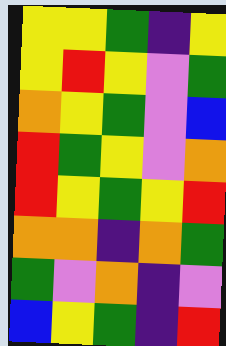[["yellow", "yellow", "green", "indigo", "yellow"], ["yellow", "red", "yellow", "violet", "green"], ["orange", "yellow", "green", "violet", "blue"], ["red", "green", "yellow", "violet", "orange"], ["red", "yellow", "green", "yellow", "red"], ["orange", "orange", "indigo", "orange", "green"], ["green", "violet", "orange", "indigo", "violet"], ["blue", "yellow", "green", "indigo", "red"]]